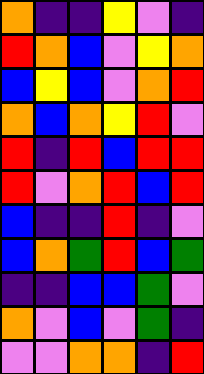[["orange", "indigo", "indigo", "yellow", "violet", "indigo"], ["red", "orange", "blue", "violet", "yellow", "orange"], ["blue", "yellow", "blue", "violet", "orange", "red"], ["orange", "blue", "orange", "yellow", "red", "violet"], ["red", "indigo", "red", "blue", "red", "red"], ["red", "violet", "orange", "red", "blue", "red"], ["blue", "indigo", "indigo", "red", "indigo", "violet"], ["blue", "orange", "green", "red", "blue", "green"], ["indigo", "indigo", "blue", "blue", "green", "violet"], ["orange", "violet", "blue", "violet", "green", "indigo"], ["violet", "violet", "orange", "orange", "indigo", "red"]]